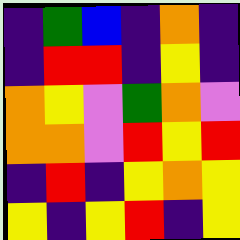[["indigo", "green", "blue", "indigo", "orange", "indigo"], ["indigo", "red", "red", "indigo", "yellow", "indigo"], ["orange", "yellow", "violet", "green", "orange", "violet"], ["orange", "orange", "violet", "red", "yellow", "red"], ["indigo", "red", "indigo", "yellow", "orange", "yellow"], ["yellow", "indigo", "yellow", "red", "indigo", "yellow"]]